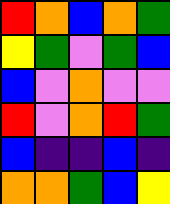[["red", "orange", "blue", "orange", "green"], ["yellow", "green", "violet", "green", "blue"], ["blue", "violet", "orange", "violet", "violet"], ["red", "violet", "orange", "red", "green"], ["blue", "indigo", "indigo", "blue", "indigo"], ["orange", "orange", "green", "blue", "yellow"]]